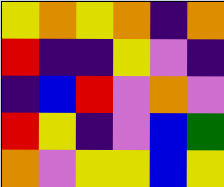[["yellow", "orange", "yellow", "orange", "indigo", "orange"], ["red", "indigo", "indigo", "yellow", "violet", "indigo"], ["indigo", "blue", "red", "violet", "orange", "violet"], ["red", "yellow", "indigo", "violet", "blue", "green"], ["orange", "violet", "yellow", "yellow", "blue", "yellow"]]